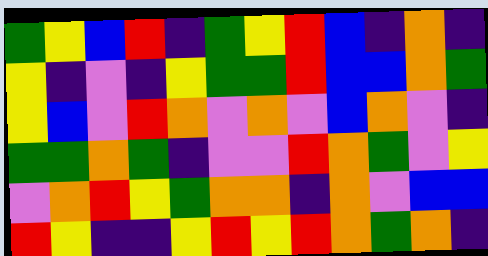[["green", "yellow", "blue", "red", "indigo", "green", "yellow", "red", "blue", "indigo", "orange", "indigo"], ["yellow", "indigo", "violet", "indigo", "yellow", "green", "green", "red", "blue", "blue", "orange", "green"], ["yellow", "blue", "violet", "red", "orange", "violet", "orange", "violet", "blue", "orange", "violet", "indigo"], ["green", "green", "orange", "green", "indigo", "violet", "violet", "red", "orange", "green", "violet", "yellow"], ["violet", "orange", "red", "yellow", "green", "orange", "orange", "indigo", "orange", "violet", "blue", "blue"], ["red", "yellow", "indigo", "indigo", "yellow", "red", "yellow", "red", "orange", "green", "orange", "indigo"]]